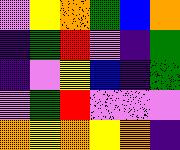[["violet", "yellow", "orange", "green", "blue", "orange"], ["indigo", "green", "red", "violet", "indigo", "green"], ["indigo", "violet", "yellow", "blue", "indigo", "green"], ["violet", "green", "red", "violet", "violet", "violet"], ["orange", "yellow", "orange", "yellow", "orange", "indigo"]]